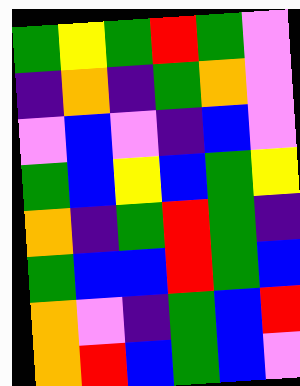[["green", "yellow", "green", "red", "green", "violet"], ["indigo", "orange", "indigo", "green", "orange", "violet"], ["violet", "blue", "violet", "indigo", "blue", "violet"], ["green", "blue", "yellow", "blue", "green", "yellow"], ["orange", "indigo", "green", "red", "green", "indigo"], ["green", "blue", "blue", "red", "green", "blue"], ["orange", "violet", "indigo", "green", "blue", "red"], ["orange", "red", "blue", "green", "blue", "violet"]]